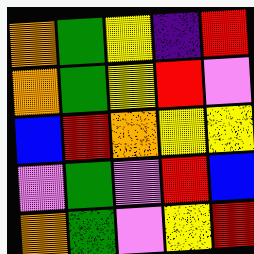[["orange", "green", "yellow", "indigo", "red"], ["orange", "green", "yellow", "red", "violet"], ["blue", "red", "orange", "yellow", "yellow"], ["violet", "green", "violet", "red", "blue"], ["orange", "green", "violet", "yellow", "red"]]